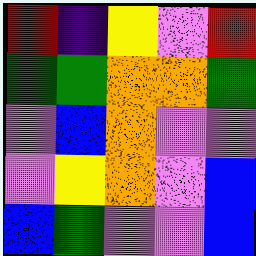[["red", "indigo", "yellow", "violet", "red"], ["green", "green", "orange", "orange", "green"], ["violet", "blue", "orange", "violet", "violet"], ["violet", "yellow", "orange", "violet", "blue"], ["blue", "green", "violet", "violet", "blue"]]